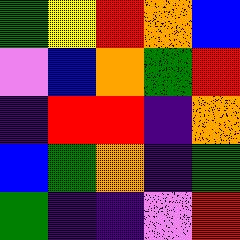[["green", "yellow", "red", "orange", "blue"], ["violet", "blue", "orange", "green", "red"], ["indigo", "red", "red", "indigo", "orange"], ["blue", "green", "orange", "indigo", "green"], ["green", "indigo", "indigo", "violet", "red"]]